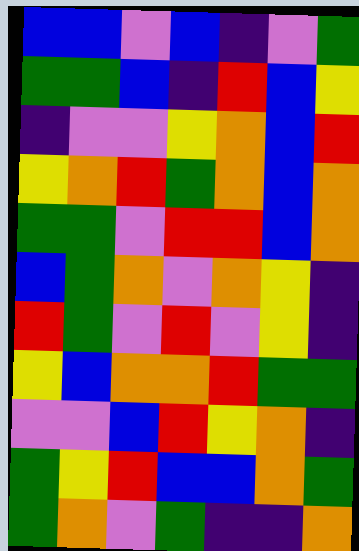[["blue", "blue", "violet", "blue", "indigo", "violet", "green"], ["green", "green", "blue", "indigo", "red", "blue", "yellow"], ["indigo", "violet", "violet", "yellow", "orange", "blue", "red"], ["yellow", "orange", "red", "green", "orange", "blue", "orange"], ["green", "green", "violet", "red", "red", "blue", "orange"], ["blue", "green", "orange", "violet", "orange", "yellow", "indigo"], ["red", "green", "violet", "red", "violet", "yellow", "indigo"], ["yellow", "blue", "orange", "orange", "red", "green", "green"], ["violet", "violet", "blue", "red", "yellow", "orange", "indigo"], ["green", "yellow", "red", "blue", "blue", "orange", "green"], ["green", "orange", "violet", "green", "indigo", "indigo", "orange"]]